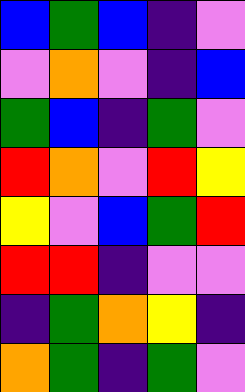[["blue", "green", "blue", "indigo", "violet"], ["violet", "orange", "violet", "indigo", "blue"], ["green", "blue", "indigo", "green", "violet"], ["red", "orange", "violet", "red", "yellow"], ["yellow", "violet", "blue", "green", "red"], ["red", "red", "indigo", "violet", "violet"], ["indigo", "green", "orange", "yellow", "indigo"], ["orange", "green", "indigo", "green", "violet"]]